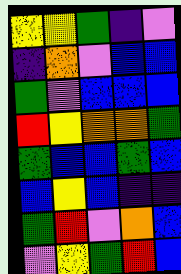[["yellow", "yellow", "green", "indigo", "violet"], ["indigo", "orange", "violet", "blue", "blue"], ["green", "violet", "blue", "blue", "blue"], ["red", "yellow", "orange", "orange", "green"], ["green", "blue", "blue", "green", "blue"], ["blue", "yellow", "blue", "indigo", "indigo"], ["green", "red", "violet", "orange", "blue"], ["violet", "yellow", "green", "red", "blue"]]